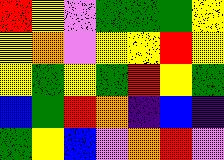[["red", "yellow", "violet", "green", "green", "green", "yellow"], ["yellow", "orange", "violet", "yellow", "yellow", "red", "yellow"], ["yellow", "green", "yellow", "green", "red", "yellow", "green"], ["blue", "green", "red", "orange", "indigo", "blue", "indigo"], ["green", "yellow", "blue", "violet", "orange", "red", "violet"]]